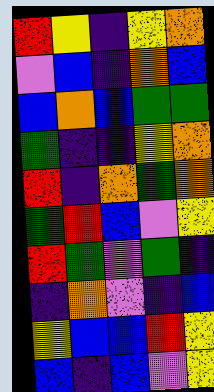[["red", "yellow", "indigo", "yellow", "orange"], ["violet", "blue", "indigo", "orange", "blue"], ["blue", "orange", "blue", "green", "green"], ["green", "indigo", "indigo", "yellow", "orange"], ["red", "indigo", "orange", "green", "orange"], ["green", "red", "blue", "violet", "yellow"], ["red", "green", "violet", "green", "indigo"], ["indigo", "orange", "violet", "indigo", "blue"], ["yellow", "blue", "blue", "red", "yellow"], ["blue", "indigo", "blue", "violet", "yellow"]]